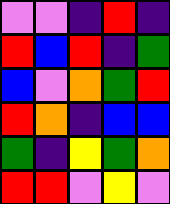[["violet", "violet", "indigo", "red", "indigo"], ["red", "blue", "red", "indigo", "green"], ["blue", "violet", "orange", "green", "red"], ["red", "orange", "indigo", "blue", "blue"], ["green", "indigo", "yellow", "green", "orange"], ["red", "red", "violet", "yellow", "violet"]]